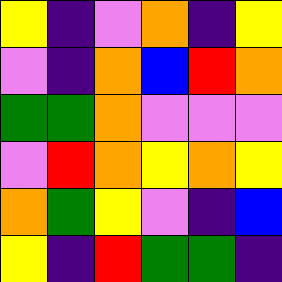[["yellow", "indigo", "violet", "orange", "indigo", "yellow"], ["violet", "indigo", "orange", "blue", "red", "orange"], ["green", "green", "orange", "violet", "violet", "violet"], ["violet", "red", "orange", "yellow", "orange", "yellow"], ["orange", "green", "yellow", "violet", "indigo", "blue"], ["yellow", "indigo", "red", "green", "green", "indigo"]]